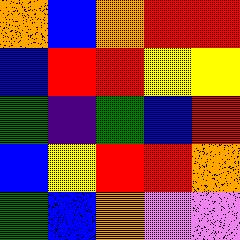[["orange", "blue", "orange", "red", "red"], ["blue", "red", "red", "yellow", "yellow"], ["green", "indigo", "green", "blue", "red"], ["blue", "yellow", "red", "red", "orange"], ["green", "blue", "orange", "violet", "violet"]]